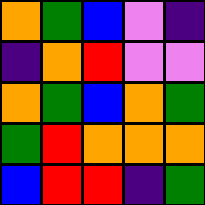[["orange", "green", "blue", "violet", "indigo"], ["indigo", "orange", "red", "violet", "violet"], ["orange", "green", "blue", "orange", "green"], ["green", "red", "orange", "orange", "orange"], ["blue", "red", "red", "indigo", "green"]]